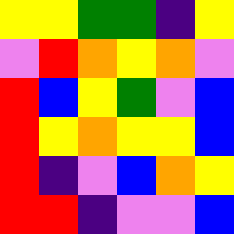[["yellow", "yellow", "green", "green", "indigo", "yellow"], ["violet", "red", "orange", "yellow", "orange", "violet"], ["red", "blue", "yellow", "green", "violet", "blue"], ["red", "yellow", "orange", "yellow", "yellow", "blue"], ["red", "indigo", "violet", "blue", "orange", "yellow"], ["red", "red", "indigo", "violet", "violet", "blue"]]